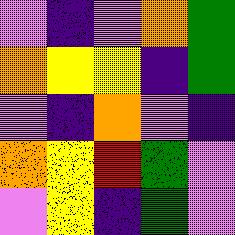[["violet", "indigo", "violet", "orange", "green"], ["orange", "yellow", "yellow", "indigo", "green"], ["violet", "indigo", "orange", "violet", "indigo"], ["orange", "yellow", "red", "green", "violet"], ["violet", "yellow", "indigo", "green", "violet"]]